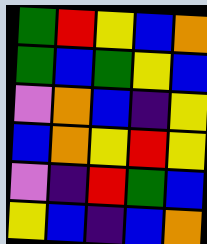[["green", "red", "yellow", "blue", "orange"], ["green", "blue", "green", "yellow", "blue"], ["violet", "orange", "blue", "indigo", "yellow"], ["blue", "orange", "yellow", "red", "yellow"], ["violet", "indigo", "red", "green", "blue"], ["yellow", "blue", "indigo", "blue", "orange"]]